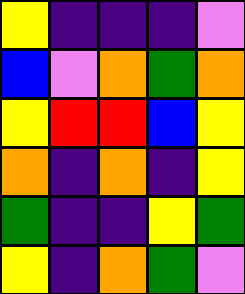[["yellow", "indigo", "indigo", "indigo", "violet"], ["blue", "violet", "orange", "green", "orange"], ["yellow", "red", "red", "blue", "yellow"], ["orange", "indigo", "orange", "indigo", "yellow"], ["green", "indigo", "indigo", "yellow", "green"], ["yellow", "indigo", "orange", "green", "violet"]]